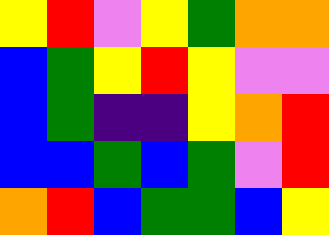[["yellow", "red", "violet", "yellow", "green", "orange", "orange"], ["blue", "green", "yellow", "red", "yellow", "violet", "violet"], ["blue", "green", "indigo", "indigo", "yellow", "orange", "red"], ["blue", "blue", "green", "blue", "green", "violet", "red"], ["orange", "red", "blue", "green", "green", "blue", "yellow"]]